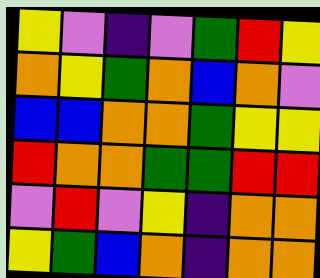[["yellow", "violet", "indigo", "violet", "green", "red", "yellow"], ["orange", "yellow", "green", "orange", "blue", "orange", "violet"], ["blue", "blue", "orange", "orange", "green", "yellow", "yellow"], ["red", "orange", "orange", "green", "green", "red", "red"], ["violet", "red", "violet", "yellow", "indigo", "orange", "orange"], ["yellow", "green", "blue", "orange", "indigo", "orange", "orange"]]